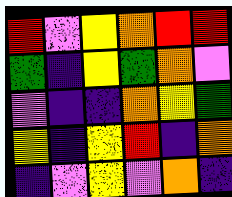[["red", "violet", "yellow", "orange", "red", "red"], ["green", "indigo", "yellow", "green", "orange", "violet"], ["violet", "indigo", "indigo", "orange", "yellow", "green"], ["yellow", "indigo", "yellow", "red", "indigo", "orange"], ["indigo", "violet", "yellow", "violet", "orange", "indigo"]]